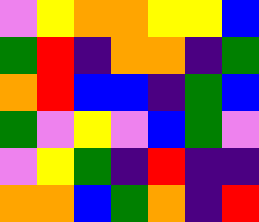[["violet", "yellow", "orange", "orange", "yellow", "yellow", "blue"], ["green", "red", "indigo", "orange", "orange", "indigo", "green"], ["orange", "red", "blue", "blue", "indigo", "green", "blue"], ["green", "violet", "yellow", "violet", "blue", "green", "violet"], ["violet", "yellow", "green", "indigo", "red", "indigo", "indigo"], ["orange", "orange", "blue", "green", "orange", "indigo", "red"]]